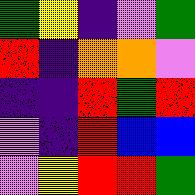[["green", "yellow", "indigo", "violet", "green"], ["red", "indigo", "orange", "orange", "violet"], ["indigo", "indigo", "red", "green", "red"], ["violet", "indigo", "red", "blue", "blue"], ["violet", "yellow", "red", "red", "green"]]